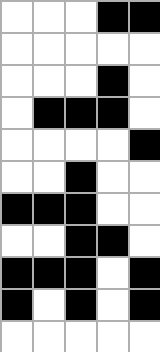[["white", "white", "white", "black", "black"], ["white", "white", "white", "white", "white"], ["white", "white", "white", "black", "white"], ["white", "black", "black", "black", "white"], ["white", "white", "white", "white", "black"], ["white", "white", "black", "white", "white"], ["black", "black", "black", "white", "white"], ["white", "white", "black", "black", "white"], ["black", "black", "black", "white", "black"], ["black", "white", "black", "white", "black"], ["white", "white", "white", "white", "white"]]